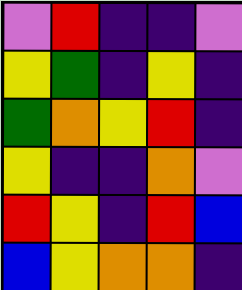[["violet", "red", "indigo", "indigo", "violet"], ["yellow", "green", "indigo", "yellow", "indigo"], ["green", "orange", "yellow", "red", "indigo"], ["yellow", "indigo", "indigo", "orange", "violet"], ["red", "yellow", "indigo", "red", "blue"], ["blue", "yellow", "orange", "orange", "indigo"]]